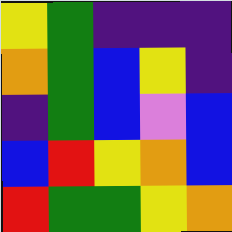[["yellow", "green", "indigo", "indigo", "indigo"], ["orange", "green", "blue", "yellow", "indigo"], ["indigo", "green", "blue", "violet", "blue"], ["blue", "red", "yellow", "orange", "blue"], ["red", "green", "green", "yellow", "orange"]]